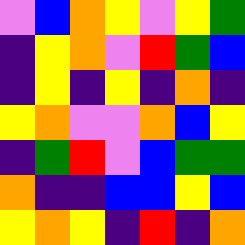[["violet", "blue", "orange", "yellow", "violet", "yellow", "green"], ["indigo", "yellow", "orange", "violet", "red", "green", "blue"], ["indigo", "yellow", "indigo", "yellow", "indigo", "orange", "indigo"], ["yellow", "orange", "violet", "violet", "orange", "blue", "yellow"], ["indigo", "green", "red", "violet", "blue", "green", "green"], ["orange", "indigo", "indigo", "blue", "blue", "yellow", "blue"], ["yellow", "orange", "yellow", "indigo", "red", "indigo", "orange"]]